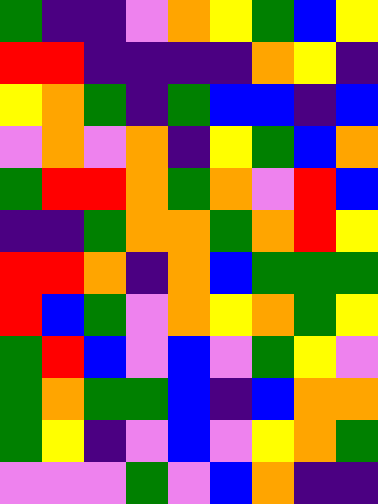[["green", "indigo", "indigo", "violet", "orange", "yellow", "green", "blue", "yellow"], ["red", "red", "indigo", "indigo", "indigo", "indigo", "orange", "yellow", "indigo"], ["yellow", "orange", "green", "indigo", "green", "blue", "blue", "indigo", "blue"], ["violet", "orange", "violet", "orange", "indigo", "yellow", "green", "blue", "orange"], ["green", "red", "red", "orange", "green", "orange", "violet", "red", "blue"], ["indigo", "indigo", "green", "orange", "orange", "green", "orange", "red", "yellow"], ["red", "red", "orange", "indigo", "orange", "blue", "green", "green", "green"], ["red", "blue", "green", "violet", "orange", "yellow", "orange", "green", "yellow"], ["green", "red", "blue", "violet", "blue", "violet", "green", "yellow", "violet"], ["green", "orange", "green", "green", "blue", "indigo", "blue", "orange", "orange"], ["green", "yellow", "indigo", "violet", "blue", "violet", "yellow", "orange", "green"], ["violet", "violet", "violet", "green", "violet", "blue", "orange", "indigo", "indigo"]]